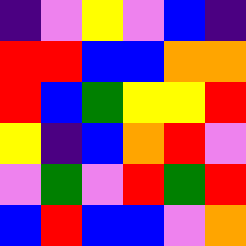[["indigo", "violet", "yellow", "violet", "blue", "indigo"], ["red", "red", "blue", "blue", "orange", "orange"], ["red", "blue", "green", "yellow", "yellow", "red"], ["yellow", "indigo", "blue", "orange", "red", "violet"], ["violet", "green", "violet", "red", "green", "red"], ["blue", "red", "blue", "blue", "violet", "orange"]]